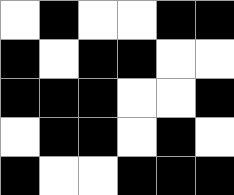[["white", "black", "white", "white", "black", "black"], ["black", "white", "black", "black", "white", "white"], ["black", "black", "black", "white", "white", "black"], ["white", "black", "black", "white", "black", "white"], ["black", "white", "white", "black", "black", "black"]]